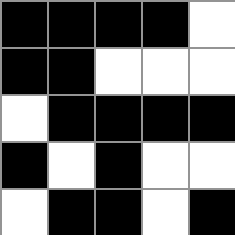[["black", "black", "black", "black", "white"], ["black", "black", "white", "white", "white"], ["white", "black", "black", "black", "black"], ["black", "white", "black", "white", "white"], ["white", "black", "black", "white", "black"]]